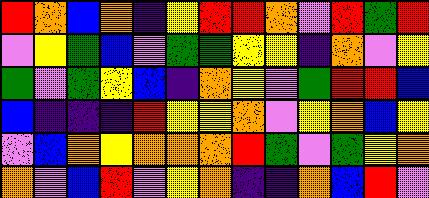[["red", "orange", "blue", "orange", "indigo", "yellow", "red", "red", "orange", "violet", "red", "green", "red"], ["violet", "yellow", "green", "blue", "violet", "green", "green", "yellow", "yellow", "indigo", "orange", "violet", "yellow"], ["green", "violet", "green", "yellow", "blue", "indigo", "orange", "yellow", "violet", "green", "red", "red", "blue"], ["blue", "indigo", "indigo", "indigo", "red", "yellow", "yellow", "orange", "violet", "yellow", "orange", "blue", "yellow"], ["violet", "blue", "orange", "yellow", "orange", "orange", "orange", "red", "green", "violet", "green", "yellow", "orange"], ["orange", "violet", "blue", "red", "violet", "yellow", "orange", "indigo", "indigo", "orange", "blue", "red", "violet"]]